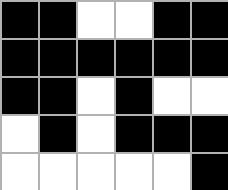[["black", "black", "white", "white", "black", "black"], ["black", "black", "black", "black", "black", "black"], ["black", "black", "white", "black", "white", "white"], ["white", "black", "white", "black", "black", "black"], ["white", "white", "white", "white", "white", "black"]]